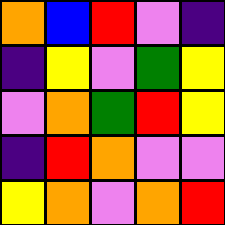[["orange", "blue", "red", "violet", "indigo"], ["indigo", "yellow", "violet", "green", "yellow"], ["violet", "orange", "green", "red", "yellow"], ["indigo", "red", "orange", "violet", "violet"], ["yellow", "orange", "violet", "orange", "red"]]